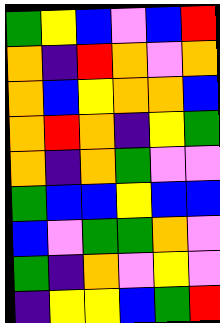[["green", "yellow", "blue", "violet", "blue", "red"], ["orange", "indigo", "red", "orange", "violet", "orange"], ["orange", "blue", "yellow", "orange", "orange", "blue"], ["orange", "red", "orange", "indigo", "yellow", "green"], ["orange", "indigo", "orange", "green", "violet", "violet"], ["green", "blue", "blue", "yellow", "blue", "blue"], ["blue", "violet", "green", "green", "orange", "violet"], ["green", "indigo", "orange", "violet", "yellow", "violet"], ["indigo", "yellow", "yellow", "blue", "green", "red"]]